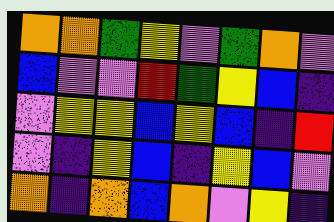[["orange", "orange", "green", "yellow", "violet", "green", "orange", "violet"], ["blue", "violet", "violet", "red", "green", "yellow", "blue", "indigo"], ["violet", "yellow", "yellow", "blue", "yellow", "blue", "indigo", "red"], ["violet", "indigo", "yellow", "blue", "indigo", "yellow", "blue", "violet"], ["orange", "indigo", "orange", "blue", "orange", "violet", "yellow", "indigo"]]